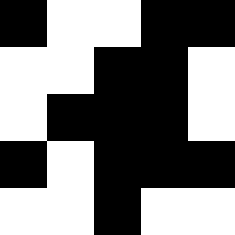[["black", "white", "white", "black", "black"], ["white", "white", "black", "black", "white"], ["white", "black", "black", "black", "white"], ["black", "white", "black", "black", "black"], ["white", "white", "black", "white", "white"]]